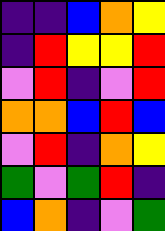[["indigo", "indigo", "blue", "orange", "yellow"], ["indigo", "red", "yellow", "yellow", "red"], ["violet", "red", "indigo", "violet", "red"], ["orange", "orange", "blue", "red", "blue"], ["violet", "red", "indigo", "orange", "yellow"], ["green", "violet", "green", "red", "indigo"], ["blue", "orange", "indigo", "violet", "green"]]